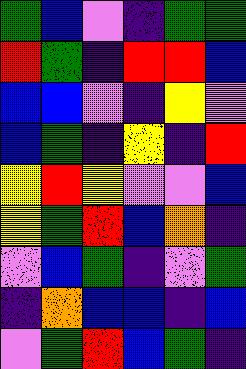[["green", "blue", "violet", "indigo", "green", "green"], ["red", "green", "indigo", "red", "red", "blue"], ["blue", "blue", "violet", "indigo", "yellow", "violet"], ["blue", "green", "indigo", "yellow", "indigo", "red"], ["yellow", "red", "yellow", "violet", "violet", "blue"], ["yellow", "green", "red", "blue", "orange", "indigo"], ["violet", "blue", "green", "indigo", "violet", "green"], ["indigo", "orange", "blue", "blue", "indigo", "blue"], ["violet", "green", "red", "blue", "green", "indigo"]]